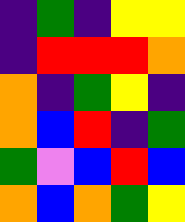[["indigo", "green", "indigo", "yellow", "yellow"], ["indigo", "red", "red", "red", "orange"], ["orange", "indigo", "green", "yellow", "indigo"], ["orange", "blue", "red", "indigo", "green"], ["green", "violet", "blue", "red", "blue"], ["orange", "blue", "orange", "green", "yellow"]]